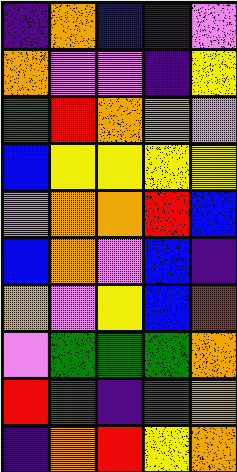[["indigo", "orange", "blue", "indigo", "violet"], ["orange", "violet", "violet", "indigo", "yellow"], ["green", "red", "orange", "orange", "violet"], ["blue", "yellow", "yellow", "yellow", "yellow"], ["violet", "orange", "orange", "red", "blue"], ["blue", "orange", "violet", "blue", "indigo"], ["orange", "violet", "yellow", "blue", "red"], ["violet", "green", "green", "green", "orange"], ["red", "green", "indigo", "green", "orange"], ["indigo", "orange", "red", "yellow", "orange"]]